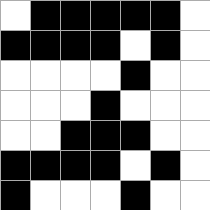[["white", "black", "black", "black", "black", "black", "white"], ["black", "black", "black", "black", "white", "black", "white"], ["white", "white", "white", "white", "black", "white", "white"], ["white", "white", "white", "black", "white", "white", "white"], ["white", "white", "black", "black", "black", "white", "white"], ["black", "black", "black", "black", "white", "black", "white"], ["black", "white", "white", "white", "black", "white", "white"]]